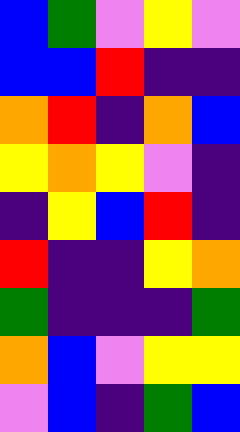[["blue", "green", "violet", "yellow", "violet"], ["blue", "blue", "red", "indigo", "indigo"], ["orange", "red", "indigo", "orange", "blue"], ["yellow", "orange", "yellow", "violet", "indigo"], ["indigo", "yellow", "blue", "red", "indigo"], ["red", "indigo", "indigo", "yellow", "orange"], ["green", "indigo", "indigo", "indigo", "green"], ["orange", "blue", "violet", "yellow", "yellow"], ["violet", "blue", "indigo", "green", "blue"]]